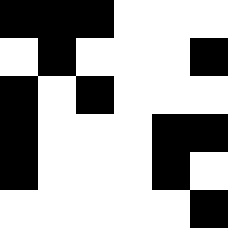[["black", "black", "black", "white", "white", "white"], ["white", "black", "white", "white", "white", "black"], ["black", "white", "black", "white", "white", "white"], ["black", "white", "white", "white", "black", "black"], ["black", "white", "white", "white", "black", "white"], ["white", "white", "white", "white", "white", "black"]]